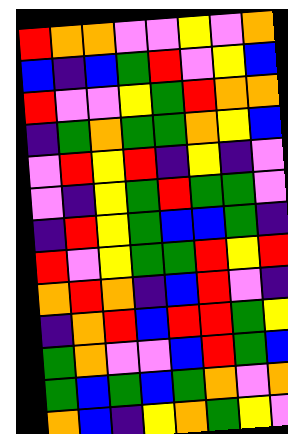[["red", "orange", "orange", "violet", "violet", "yellow", "violet", "orange"], ["blue", "indigo", "blue", "green", "red", "violet", "yellow", "blue"], ["red", "violet", "violet", "yellow", "green", "red", "orange", "orange"], ["indigo", "green", "orange", "green", "green", "orange", "yellow", "blue"], ["violet", "red", "yellow", "red", "indigo", "yellow", "indigo", "violet"], ["violet", "indigo", "yellow", "green", "red", "green", "green", "violet"], ["indigo", "red", "yellow", "green", "blue", "blue", "green", "indigo"], ["red", "violet", "yellow", "green", "green", "red", "yellow", "red"], ["orange", "red", "orange", "indigo", "blue", "red", "violet", "indigo"], ["indigo", "orange", "red", "blue", "red", "red", "green", "yellow"], ["green", "orange", "violet", "violet", "blue", "red", "green", "blue"], ["green", "blue", "green", "blue", "green", "orange", "violet", "orange"], ["orange", "blue", "indigo", "yellow", "orange", "green", "yellow", "violet"]]